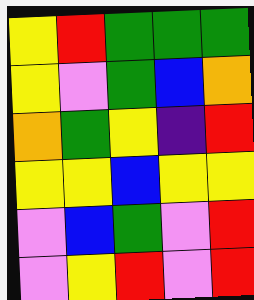[["yellow", "red", "green", "green", "green"], ["yellow", "violet", "green", "blue", "orange"], ["orange", "green", "yellow", "indigo", "red"], ["yellow", "yellow", "blue", "yellow", "yellow"], ["violet", "blue", "green", "violet", "red"], ["violet", "yellow", "red", "violet", "red"]]